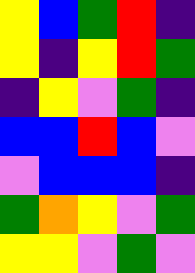[["yellow", "blue", "green", "red", "indigo"], ["yellow", "indigo", "yellow", "red", "green"], ["indigo", "yellow", "violet", "green", "indigo"], ["blue", "blue", "red", "blue", "violet"], ["violet", "blue", "blue", "blue", "indigo"], ["green", "orange", "yellow", "violet", "green"], ["yellow", "yellow", "violet", "green", "violet"]]